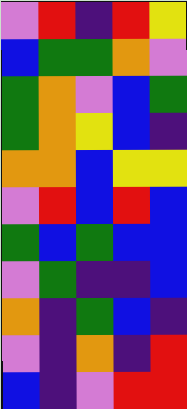[["violet", "red", "indigo", "red", "yellow"], ["blue", "green", "green", "orange", "violet"], ["green", "orange", "violet", "blue", "green"], ["green", "orange", "yellow", "blue", "indigo"], ["orange", "orange", "blue", "yellow", "yellow"], ["violet", "red", "blue", "red", "blue"], ["green", "blue", "green", "blue", "blue"], ["violet", "green", "indigo", "indigo", "blue"], ["orange", "indigo", "green", "blue", "indigo"], ["violet", "indigo", "orange", "indigo", "red"], ["blue", "indigo", "violet", "red", "red"]]